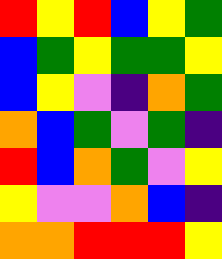[["red", "yellow", "red", "blue", "yellow", "green"], ["blue", "green", "yellow", "green", "green", "yellow"], ["blue", "yellow", "violet", "indigo", "orange", "green"], ["orange", "blue", "green", "violet", "green", "indigo"], ["red", "blue", "orange", "green", "violet", "yellow"], ["yellow", "violet", "violet", "orange", "blue", "indigo"], ["orange", "orange", "red", "red", "red", "yellow"]]